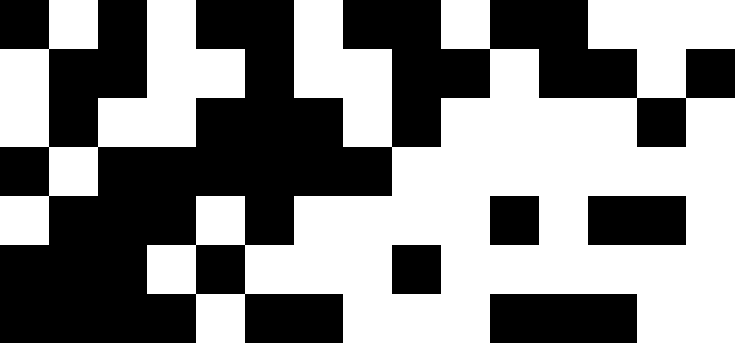[["black", "white", "black", "white", "black", "black", "white", "black", "black", "white", "black", "black", "white", "white", "white"], ["white", "black", "black", "white", "white", "black", "white", "white", "black", "black", "white", "black", "black", "white", "black"], ["white", "black", "white", "white", "black", "black", "black", "white", "black", "white", "white", "white", "white", "black", "white"], ["black", "white", "black", "black", "black", "black", "black", "black", "white", "white", "white", "white", "white", "white", "white"], ["white", "black", "black", "black", "white", "black", "white", "white", "white", "white", "black", "white", "black", "black", "white"], ["black", "black", "black", "white", "black", "white", "white", "white", "black", "white", "white", "white", "white", "white", "white"], ["black", "black", "black", "black", "white", "black", "black", "white", "white", "white", "black", "black", "black", "white", "white"]]